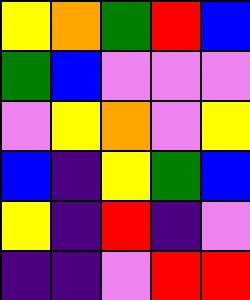[["yellow", "orange", "green", "red", "blue"], ["green", "blue", "violet", "violet", "violet"], ["violet", "yellow", "orange", "violet", "yellow"], ["blue", "indigo", "yellow", "green", "blue"], ["yellow", "indigo", "red", "indigo", "violet"], ["indigo", "indigo", "violet", "red", "red"]]